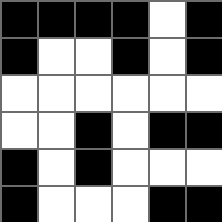[["black", "black", "black", "black", "white", "black"], ["black", "white", "white", "black", "white", "black"], ["white", "white", "white", "white", "white", "white"], ["white", "white", "black", "white", "black", "black"], ["black", "white", "black", "white", "white", "white"], ["black", "white", "white", "white", "black", "black"]]